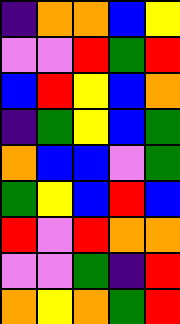[["indigo", "orange", "orange", "blue", "yellow"], ["violet", "violet", "red", "green", "red"], ["blue", "red", "yellow", "blue", "orange"], ["indigo", "green", "yellow", "blue", "green"], ["orange", "blue", "blue", "violet", "green"], ["green", "yellow", "blue", "red", "blue"], ["red", "violet", "red", "orange", "orange"], ["violet", "violet", "green", "indigo", "red"], ["orange", "yellow", "orange", "green", "red"]]